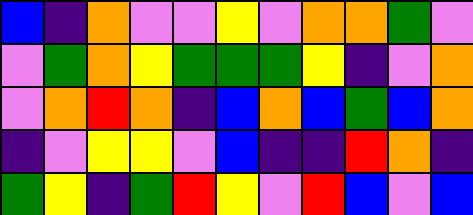[["blue", "indigo", "orange", "violet", "violet", "yellow", "violet", "orange", "orange", "green", "violet"], ["violet", "green", "orange", "yellow", "green", "green", "green", "yellow", "indigo", "violet", "orange"], ["violet", "orange", "red", "orange", "indigo", "blue", "orange", "blue", "green", "blue", "orange"], ["indigo", "violet", "yellow", "yellow", "violet", "blue", "indigo", "indigo", "red", "orange", "indigo"], ["green", "yellow", "indigo", "green", "red", "yellow", "violet", "red", "blue", "violet", "blue"]]